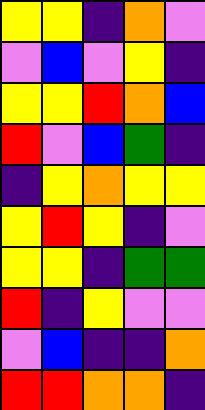[["yellow", "yellow", "indigo", "orange", "violet"], ["violet", "blue", "violet", "yellow", "indigo"], ["yellow", "yellow", "red", "orange", "blue"], ["red", "violet", "blue", "green", "indigo"], ["indigo", "yellow", "orange", "yellow", "yellow"], ["yellow", "red", "yellow", "indigo", "violet"], ["yellow", "yellow", "indigo", "green", "green"], ["red", "indigo", "yellow", "violet", "violet"], ["violet", "blue", "indigo", "indigo", "orange"], ["red", "red", "orange", "orange", "indigo"]]